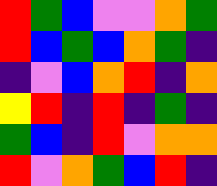[["red", "green", "blue", "violet", "violet", "orange", "green"], ["red", "blue", "green", "blue", "orange", "green", "indigo"], ["indigo", "violet", "blue", "orange", "red", "indigo", "orange"], ["yellow", "red", "indigo", "red", "indigo", "green", "indigo"], ["green", "blue", "indigo", "red", "violet", "orange", "orange"], ["red", "violet", "orange", "green", "blue", "red", "indigo"]]